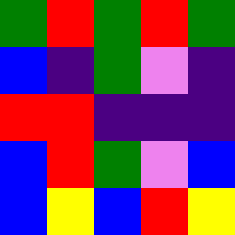[["green", "red", "green", "red", "green"], ["blue", "indigo", "green", "violet", "indigo"], ["red", "red", "indigo", "indigo", "indigo"], ["blue", "red", "green", "violet", "blue"], ["blue", "yellow", "blue", "red", "yellow"]]